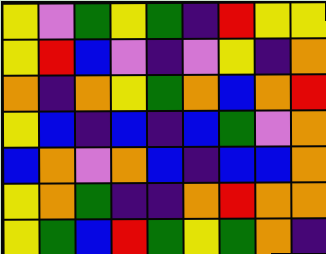[["yellow", "violet", "green", "yellow", "green", "indigo", "red", "yellow", "yellow"], ["yellow", "red", "blue", "violet", "indigo", "violet", "yellow", "indigo", "orange"], ["orange", "indigo", "orange", "yellow", "green", "orange", "blue", "orange", "red"], ["yellow", "blue", "indigo", "blue", "indigo", "blue", "green", "violet", "orange"], ["blue", "orange", "violet", "orange", "blue", "indigo", "blue", "blue", "orange"], ["yellow", "orange", "green", "indigo", "indigo", "orange", "red", "orange", "orange"], ["yellow", "green", "blue", "red", "green", "yellow", "green", "orange", "indigo"]]